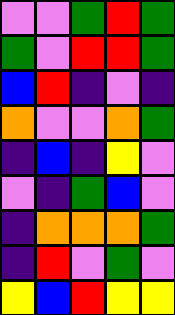[["violet", "violet", "green", "red", "green"], ["green", "violet", "red", "red", "green"], ["blue", "red", "indigo", "violet", "indigo"], ["orange", "violet", "violet", "orange", "green"], ["indigo", "blue", "indigo", "yellow", "violet"], ["violet", "indigo", "green", "blue", "violet"], ["indigo", "orange", "orange", "orange", "green"], ["indigo", "red", "violet", "green", "violet"], ["yellow", "blue", "red", "yellow", "yellow"]]